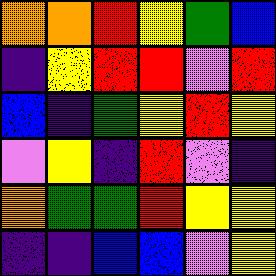[["orange", "orange", "red", "yellow", "green", "blue"], ["indigo", "yellow", "red", "red", "violet", "red"], ["blue", "indigo", "green", "yellow", "red", "yellow"], ["violet", "yellow", "indigo", "red", "violet", "indigo"], ["orange", "green", "green", "red", "yellow", "yellow"], ["indigo", "indigo", "blue", "blue", "violet", "yellow"]]